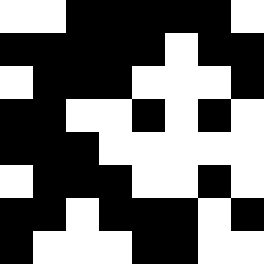[["white", "white", "black", "black", "black", "black", "black", "white"], ["black", "black", "black", "black", "black", "white", "black", "black"], ["white", "black", "black", "black", "white", "white", "white", "black"], ["black", "black", "white", "white", "black", "white", "black", "white"], ["black", "black", "black", "white", "white", "white", "white", "white"], ["white", "black", "black", "black", "white", "white", "black", "white"], ["black", "black", "white", "black", "black", "black", "white", "black"], ["black", "white", "white", "white", "black", "black", "white", "white"]]